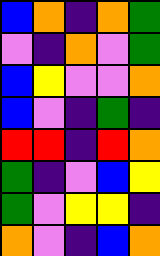[["blue", "orange", "indigo", "orange", "green"], ["violet", "indigo", "orange", "violet", "green"], ["blue", "yellow", "violet", "violet", "orange"], ["blue", "violet", "indigo", "green", "indigo"], ["red", "red", "indigo", "red", "orange"], ["green", "indigo", "violet", "blue", "yellow"], ["green", "violet", "yellow", "yellow", "indigo"], ["orange", "violet", "indigo", "blue", "orange"]]